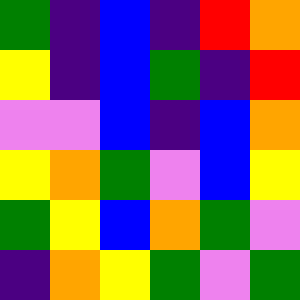[["green", "indigo", "blue", "indigo", "red", "orange"], ["yellow", "indigo", "blue", "green", "indigo", "red"], ["violet", "violet", "blue", "indigo", "blue", "orange"], ["yellow", "orange", "green", "violet", "blue", "yellow"], ["green", "yellow", "blue", "orange", "green", "violet"], ["indigo", "orange", "yellow", "green", "violet", "green"]]